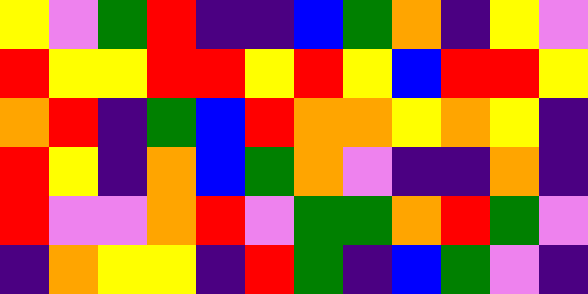[["yellow", "violet", "green", "red", "indigo", "indigo", "blue", "green", "orange", "indigo", "yellow", "violet"], ["red", "yellow", "yellow", "red", "red", "yellow", "red", "yellow", "blue", "red", "red", "yellow"], ["orange", "red", "indigo", "green", "blue", "red", "orange", "orange", "yellow", "orange", "yellow", "indigo"], ["red", "yellow", "indigo", "orange", "blue", "green", "orange", "violet", "indigo", "indigo", "orange", "indigo"], ["red", "violet", "violet", "orange", "red", "violet", "green", "green", "orange", "red", "green", "violet"], ["indigo", "orange", "yellow", "yellow", "indigo", "red", "green", "indigo", "blue", "green", "violet", "indigo"]]